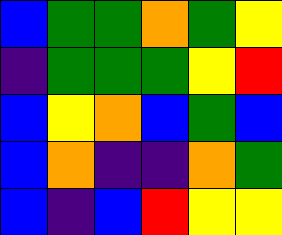[["blue", "green", "green", "orange", "green", "yellow"], ["indigo", "green", "green", "green", "yellow", "red"], ["blue", "yellow", "orange", "blue", "green", "blue"], ["blue", "orange", "indigo", "indigo", "orange", "green"], ["blue", "indigo", "blue", "red", "yellow", "yellow"]]